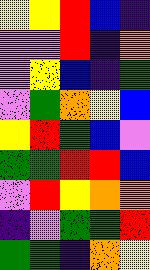[["yellow", "yellow", "red", "blue", "indigo"], ["violet", "violet", "red", "indigo", "orange"], ["violet", "yellow", "blue", "indigo", "green"], ["violet", "green", "orange", "yellow", "blue"], ["yellow", "red", "green", "blue", "violet"], ["green", "green", "red", "red", "blue"], ["violet", "red", "yellow", "orange", "orange"], ["indigo", "violet", "green", "green", "red"], ["green", "green", "indigo", "orange", "yellow"]]